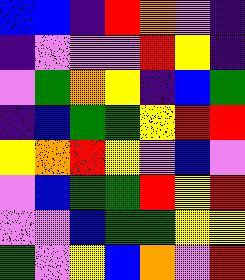[["blue", "blue", "indigo", "red", "orange", "violet", "indigo"], ["indigo", "violet", "violet", "violet", "red", "yellow", "indigo"], ["violet", "green", "orange", "yellow", "indigo", "blue", "green"], ["indigo", "blue", "green", "green", "yellow", "red", "red"], ["yellow", "orange", "red", "yellow", "violet", "blue", "violet"], ["violet", "blue", "green", "green", "red", "yellow", "red"], ["violet", "violet", "blue", "green", "green", "yellow", "yellow"], ["green", "violet", "yellow", "blue", "orange", "violet", "red"]]